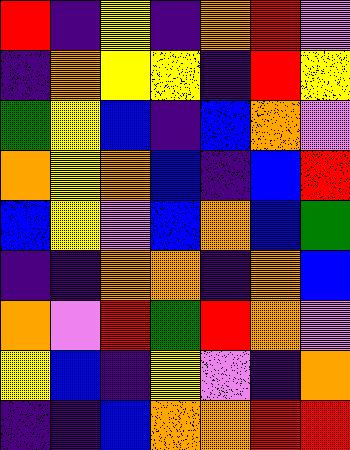[["red", "indigo", "yellow", "indigo", "orange", "red", "violet"], ["indigo", "orange", "yellow", "yellow", "indigo", "red", "yellow"], ["green", "yellow", "blue", "indigo", "blue", "orange", "violet"], ["orange", "yellow", "orange", "blue", "indigo", "blue", "red"], ["blue", "yellow", "violet", "blue", "orange", "blue", "green"], ["indigo", "indigo", "orange", "orange", "indigo", "orange", "blue"], ["orange", "violet", "red", "green", "red", "orange", "violet"], ["yellow", "blue", "indigo", "yellow", "violet", "indigo", "orange"], ["indigo", "indigo", "blue", "orange", "orange", "red", "red"]]